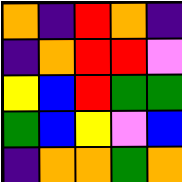[["orange", "indigo", "red", "orange", "indigo"], ["indigo", "orange", "red", "red", "violet"], ["yellow", "blue", "red", "green", "green"], ["green", "blue", "yellow", "violet", "blue"], ["indigo", "orange", "orange", "green", "orange"]]